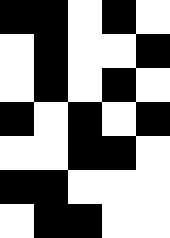[["black", "black", "white", "black", "white"], ["white", "black", "white", "white", "black"], ["white", "black", "white", "black", "white"], ["black", "white", "black", "white", "black"], ["white", "white", "black", "black", "white"], ["black", "black", "white", "white", "white"], ["white", "black", "black", "white", "white"]]